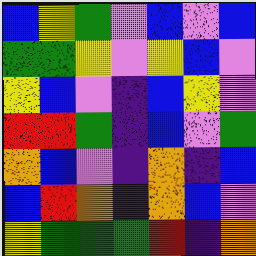[["blue", "yellow", "green", "violet", "blue", "violet", "blue"], ["green", "green", "yellow", "violet", "yellow", "blue", "violet"], ["yellow", "blue", "violet", "indigo", "blue", "yellow", "violet"], ["red", "red", "green", "indigo", "blue", "violet", "green"], ["orange", "blue", "violet", "indigo", "orange", "indigo", "blue"], ["blue", "red", "orange", "indigo", "orange", "blue", "violet"], ["yellow", "green", "green", "green", "red", "indigo", "orange"]]